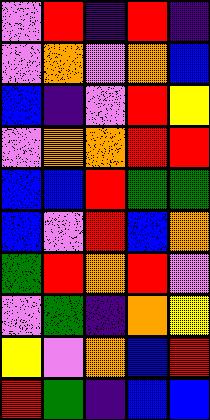[["violet", "red", "indigo", "red", "indigo"], ["violet", "orange", "violet", "orange", "blue"], ["blue", "indigo", "violet", "red", "yellow"], ["violet", "orange", "orange", "red", "red"], ["blue", "blue", "red", "green", "green"], ["blue", "violet", "red", "blue", "orange"], ["green", "red", "orange", "red", "violet"], ["violet", "green", "indigo", "orange", "yellow"], ["yellow", "violet", "orange", "blue", "red"], ["red", "green", "indigo", "blue", "blue"]]